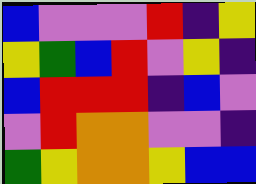[["blue", "violet", "violet", "violet", "red", "indigo", "yellow"], ["yellow", "green", "blue", "red", "violet", "yellow", "indigo"], ["blue", "red", "red", "red", "indigo", "blue", "violet"], ["violet", "red", "orange", "orange", "violet", "violet", "indigo"], ["green", "yellow", "orange", "orange", "yellow", "blue", "blue"]]